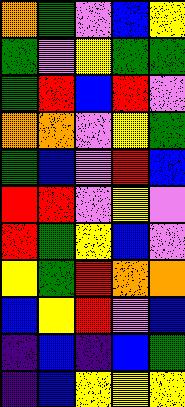[["orange", "green", "violet", "blue", "yellow"], ["green", "violet", "yellow", "green", "green"], ["green", "red", "blue", "red", "violet"], ["orange", "orange", "violet", "yellow", "green"], ["green", "blue", "violet", "red", "blue"], ["red", "red", "violet", "yellow", "violet"], ["red", "green", "yellow", "blue", "violet"], ["yellow", "green", "red", "orange", "orange"], ["blue", "yellow", "red", "violet", "blue"], ["indigo", "blue", "indigo", "blue", "green"], ["indigo", "blue", "yellow", "yellow", "yellow"]]